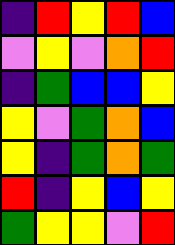[["indigo", "red", "yellow", "red", "blue"], ["violet", "yellow", "violet", "orange", "red"], ["indigo", "green", "blue", "blue", "yellow"], ["yellow", "violet", "green", "orange", "blue"], ["yellow", "indigo", "green", "orange", "green"], ["red", "indigo", "yellow", "blue", "yellow"], ["green", "yellow", "yellow", "violet", "red"]]